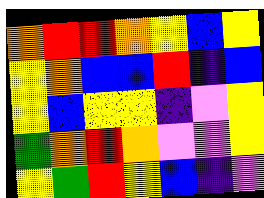[["orange", "red", "red", "orange", "yellow", "blue", "yellow"], ["yellow", "orange", "blue", "blue", "red", "indigo", "blue"], ["yellow", "blue", "yellow", "yellow", "indigo", "violet", "yellow"], ["green", "orange", "red", "orange", "violet", "violet", "yellow"], ["yellow", "green", "red", "yellow", "blue", "indigo", "violet"]]